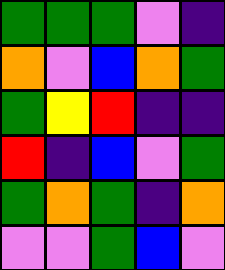[["green", "green", "green", "violet", "indigo"], ["orange", "violet", "blue", "orange", "green"], ["green", "yellow", "red", "indigo", "indigo"], ["red", "indigo", "blue", "violet", "green"], ["green", "orange", "green", "indigo", "orange"], ["violet", "violet", "green", "blue", "violet"]]